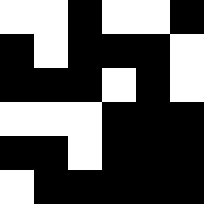[["white", "white", "black", "white", "white", "black"], ["black", "white", "black", "black", "black", "white"], ["black", "black", "black", "white", "black", "white"], ["white", "white", "white", "black", "black", "black"], ["black", "black", "white", "black", "black", "black"], ["white", "black", "black", "black", "black", "black"]]